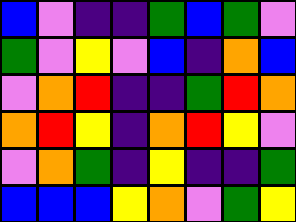[["blue", "violet", "indigo", "indigo", "green", "blue", "green", "violet"], ["green", "violet", "yellow", "violet", "blue", "indigo", "orange", "blue"], ["violet", "orange", "red", "indigo", "indigo", "green", "red", "orange"], ["orange", "red", "yellow", "indigo", "orange", "red", "yellow", "violet"], ["violet", "orange", "green", "indigo", "yellow", "indigo", "indigo", "green"], ["blue", "blue", "blue", "yellow", "orange", "violet", "green", "yellow"]]